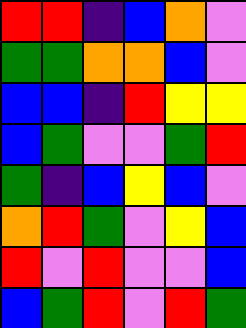[["red", "red", "indigo", "blue", "orange", "violet"], ["green", "green", "orange", "orange", "blue", "violet"], ["blue", "blue", "indigo", "red", "yellow", "yellow"], ["blue", "green", "violet", "violet", "green", "red"], ["green", "indigo", "blue", "yellow", "blue", "violet"], ["orange", "red", "green", "violet", "yellow", "blue"], ["red", "violet", "red", "violet", "violet", "blue"], ["blue", "green", "red", "violet", "red", "green"]]